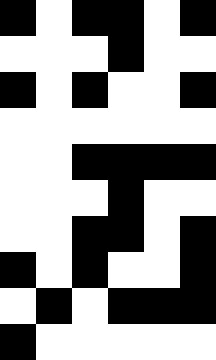[["black", "white", "black", "black", "white", "black"], ["white", "white", "white", "black", "white", "white"], ["black", "white", "black", "white", "white", "black"], ["white", "white", "white", "white", "white", "white"], ["white", "white", "black", "black", "black", "black"], ["white", "white", "white", "black", "white", "white"], ["white", "white", "black", "black", "white", "black"], ["black", "white", "black", "white", "white", "black"], ["white", "black", "white", "black", "black", "black"], ["black", "white", "white", "white", "white", "white"]]